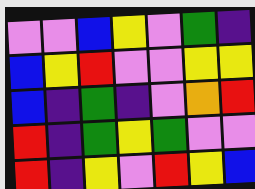[["violet", "violet", "blue", "yellow", "violet", "green", "indigo"], ["blue", "yellow", "red", "violet", "violet", "yellow", "yellow"], ["blue", "indigo", "green", "indigo", "violet", "orange", "red"], ["red", "indigo", "green", "yellow", "green", "violet", "violet"], ["red", "indigo", "yellow", "violet", "red", "yellow", "blue"]]